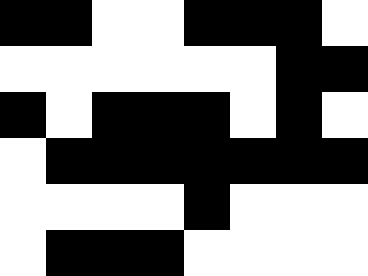[["black", "black", "white", "white", "black", "black", "black", "white"], ["white", "white", "white", "white", "white", "white", "black", "black"], ["black", "white", "black", "black", "black", "white", "black", "white"], ["white", "black", "black", "black", "black", "black", "black", "black"], ["white", "white", "white", "white", "black", "white", "white", "white"], ["white", "black", "black", "black", "white", "white", "white", "white"]]